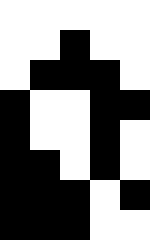[["white", "white", "white", "white", "white"], ["white", "white", "black", "white", "white"], ["white", "black", "black", "black", "white"], ["black", "white", "white", "black", "black"], ["black", "white", "white", "black", "white"], ["black", "black", "white", "black", "white"], ["black", "black", "black", "white", "black"], ["black", "black", "black", "white", "white"]]